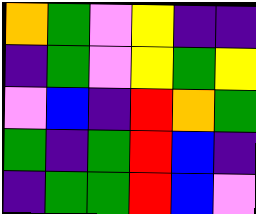[["orange", "green", "violet", "yellow", "indigo", "indigo"], ["indigo", "green", "violet", "yellow", "green", "yellow"], ["violet", "blue", "indigo", "red", "orange", "green"], ["green", "indigo", "green", "red", "blue", "indigo"], ["indigo", "green", "green", "red", "blue", "violet"]]